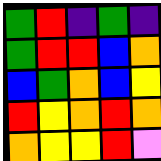[["green", "red", "indigo", "green", "indigo"], ["green", "red", "red", "blue", "orange"], ["blue", "green", "orange", "blue", "yellow"], ["red", "yellow", "orange", "red", "orange"], ["orange", "yellow", "yellow", "red", "violet"]]